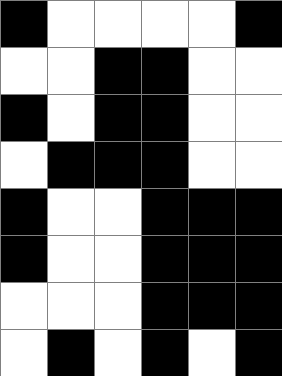[["black", "white", "white", "white", "white", "black"], ["white", "white", "black", "black", "white", "white"], ["black", "white", "black", "black", "white", "white"], ["white", "black", "black", "black", "white", "white"], ["black", "white", "white", "black", "black", "black"], ["black", "white", "white", "black", "black", "black"], ["white", "white", "white", "black", "black", "black"], ["white", "black", "white", "black", "white", "black"]]